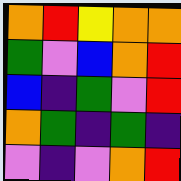[["orange", "red", "yellow", "orange", "orange"], ["green", "violet", "blue", "orange", "red"], ["blue", "indigo", "green", "violet", "red"], ["orange", "green", "indigo", "green", "indigo"], ["violet", "indigo", "violet", "orange", "red"]]